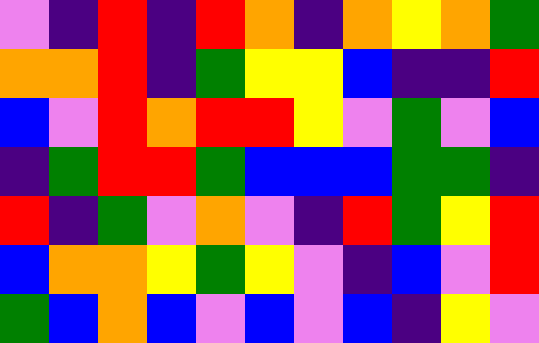[["violet", "indigo", "red", "indigo", "red", "orange", "indigo", "orange", "yellow", "orange", "green"], ["orange", "orange", "red", "indigo", "green", "yellow", "yellow", "blue", "indigo", "indigo", "red"], ["blue", "violet", "red", "orange", "red", "red", "yellow", "violet", "green", "violet", "blue"], ["indigo", "green", "red", "red", "green", "blue", "blue", "blue", "green", "green", "indigo"], ["red", "indigo", "green", "violet", "orange", "violet", "indigo", "red", "green", "yellow", "red"], ["blue", "orange", "orange", "yellow", "green", "yellow", "violet", "indigo", "blue", "violet", "red"], ["green", "blue", "orange", "blue", "violet", "blue", "violet", "blue", "indigo", "yellow", "violet"]]